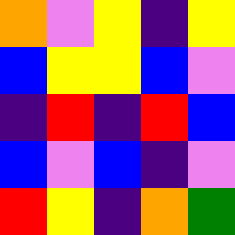[["orange", "violet", "yellow", "indigo", "yellow"], ["blue", "yellow", "yellow", "blue", "violet"], ["indigo", "red", "indigo", "red", "blue"], ["blue", "violet", "blue", "indigo", "violet"], ["red", "yellow", "indigo", "orange", "green"]]